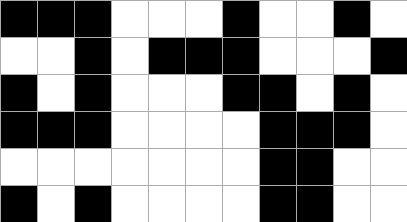[["black", "black", "black", "white", "white", "white", "black", "white", "white", "black", "white"], ["white", "white", "black", "white", "black", "black", "black", "white", "white", "white", "black"], ["black", "white", "black", "white", "white", "white", "black", "black", "white", "black", "white"], ["black", "black", "black", "white", "white", "white", "white", "black", "black", "black", "white"], ["white", "white", "white", "white", "white", "white", "white", "black", "black", "white", "white"], ["black", "white", "black", "white", "white", "white", "white", "black", "black", "white", "white"]]